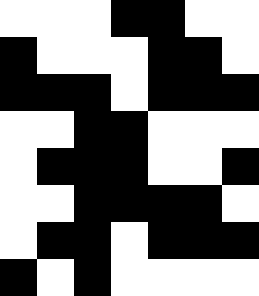[["white", "white", "white", "black", "black", "white", "white"], ["black", "white", "white", "white", "black", "black", "white"], ["black", "black", "black", "white", "black", "black", "black"], ["white", "white", "black", "black", "white", "white", "white"], ["white", "black", "black", "black", "white", "white", "black"], ["white", "white", "black", "black", "black", "black", "white"], ["white", "black", "black", "white", "black", "black", "black"], ["black", "white", "black", "white", "white", "white", "white"]]